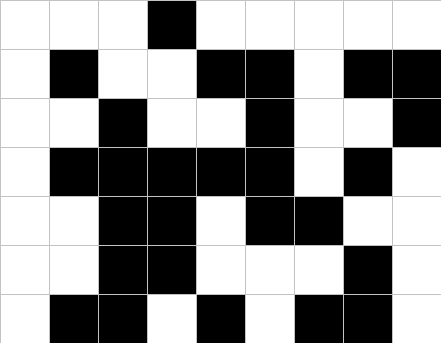[["white", "white", "white", "black", "white", "white", "white", "white", "white"], ["white", "black", "white", "white", "black", "black", "white", "black", "black"], ["white", "white", "black", "white", "white", "black", "white", "white", "black"], ["white", "black", "black", "black", "black", "black", "white", "black", "white"], ["white", "white", "black", "black", "white", "black", "black", "white", "white"], ["white", "white", "black", "black", "white", "white", "white", "black", "white"], ["white", "black", "black", "white", "black", "white", "black", "black", "white"]]